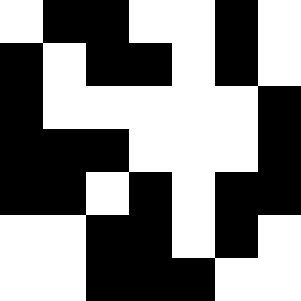[["white", "black", "black", "white", "white", "black", "white"], ["black", "white", "black", "black", "white", "black", "white"], ["black", "white", "white", "white", "white", "white", "black"], ["black", "black", "black", "white", "white", "white", "black"], ["black", "black", "white", "black", "white", "black", "black"], ["white", "white", "black", "black", "white", "black", "white"], ["white", "white", "black", "black", "black", "white", "white"]]